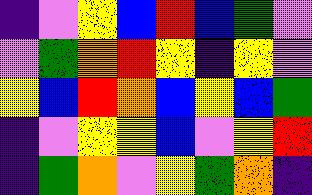[["indigo", "violet", "yellow", "blue", "red", "blue", "green", "violet"], ["violet", "green", "orange", "red", "yellow", "indigo", "yellow", "violet"], ["yellow", "blue", "red", "orange", "blue", "yellow", "blue", "green"], ["indigo", "violet", "yellow", "yellow", "blue", "violet", "yellow", "red"], ["indigo", "green", "orange", "violet", "yellow", "green", "orange", "indigo"]]